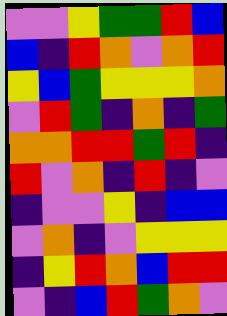[["violet", "violet", "yellow", "green", "green", "red", "blue"], ["blue", "indigo", "red", "orange", "violet", "orange", "red"], ["yellow", "blue", "green", "yellow", "yellow", "yellow", "orange"], ["violet", "red", "green", "indigo", "orange", "indigo", "green"], ["orange", "orange", "red", "red", "green", "red", "indigo"], ["red", "violet", "orange", "indigo", "red", "indigo", "violet"], ["indigo", "violet", "violet", "yellow", "indigo", "blue", "blue"], ["violet", "orange", "indigo", "violet", "yellow", "yellow", "yellow"], ["indigo", "yellow", "red", "orange", "blue", "red", "red"], ["violet", "indigo", "blue", "red", "green", "orange", "violet"]]